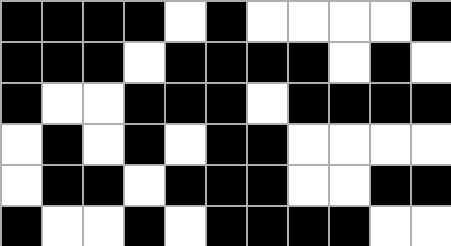[["black", "black", "black", "black", "white", "black", "white", "white", "white", "white", "black"], ["black", "black", "black", "white", "black", "black", "black", "black", "white", "black", "white"], ["black", "white", "white", "black", "black", "black", "white", "black", "black", "black", "black"], ["white", "black", "white", "black", "white", "black", "black", "white", "white", "white", "white"], ["white", "black", "black", "white", "black", "black", "black", "white", "white", "black", "black"], ["black", "white", "white", "black", "white", "black", "black", "black", "black", "white", "white"]]